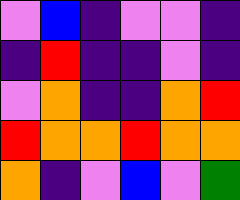[["violet", "blue", "indigo", "violet", "violet", "indigo"], ["indigo", "red", "indigo", "indigo", "violet", "indigo"], ["violet", "orange", "indigo", "indigo", "orange", "red"], ["red", "orange", "orange", "red", "orange", "orange"], ["orange", "indigo", "violet", "blue", "violet", "green"]]